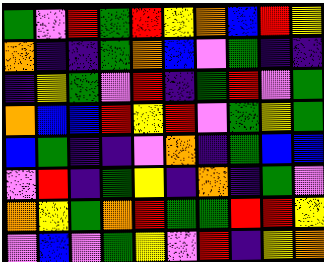[["green", "violet", "red", "green", "red", "yellow", "orange", "blue", "red", "yellow"], ["orange", "indigo", "indigo", "green", "orange", "blue", "violet", "green", "indigo", "indigo"], ["indigo", "yellow", "green", "violet", "red", "indigo", "green", "red", "violet", "green"], ["orange", "blue", "blue", "red", "yellow", "red", "violet", "green", "yellow", "green"], ["blue", "green", "indigo", "indigo", "violet", "orange", "indigo", "green", "blue", "blue"], ["violet", "red", "indigo", "green", "yellow", "indigo", "orange", "indigo", "green", "violet"], ["orange", "yellow", "green", "orange", "red", "green", "green", "red", "red", "yellow"], ["violet", "blue", "violet", "green", "yellow", "violet", "red", "indigo", "yellow", "orange"]]